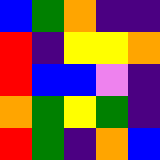[["blue", "green", "orange", "indigo", "indigo"], ["red", "indigo", "yellow", "yellow", "orange"], ["red", "blue", "blue", "violet", "indigo"], ["orange", "green", "yellow", "green", "indigo"], ["red", "green", "indigo", "orange", "blue"]]